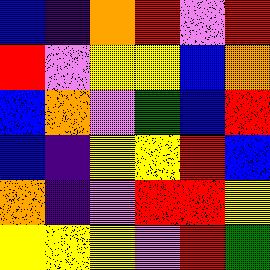[["blue", "indigo", "orange", "red", "violet", "red"], ["red", "violet", "yellow", "yellow", "blue", "orange"], ["blue", "orange", "violet", "green", "blue", "red"], ["blue", "indigo", "yellow", "yellow", "red", "blue"], ["orange", "indigo", "violet", "red", "red", "yellow"], ["yellow", "yellow", "yellow", "violet", "red", "green"]]